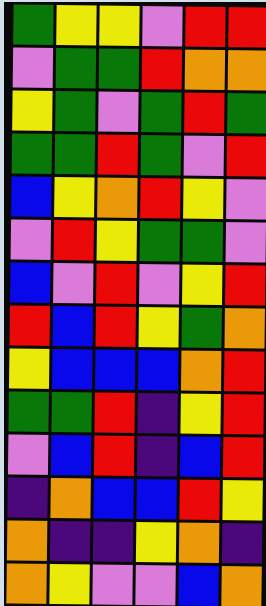[["green", "yellow", "yellow", "violet", "red", "red"], ["violet", "green", "green", "red", "orange", "orange"], ["yellow", "green", "violet", "green", "red", "green"], ["green", "green", "red", "green", "violet", "red"], ["blue", "yellow", "orange", "red", "yellow", "violet"], ["violet", "red", "yellow", "green", "green", "violet"], ["blue", "violet", "red", "violet", "yellow", "red"], ["red", "blue", "red", "yellow", "green", "orange"], ["yellow", "blue", "blue", "blue", "orange", "red"], ["green", "green", "red", "indigo", "yellow", "red"], ["violet", "blue", "red", "indigo", "blue", "red"], ["indigo", "orange", "blue", "blue", "red", "yellow"], ["orange", "indigo", "indigo", "yellow", "orange", "indigo"], ["orange", "yellow", "violet", "violet", "blue", "orange"]]